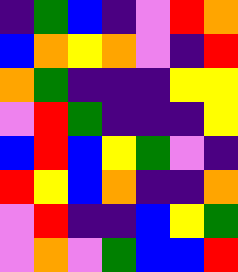[["indigo", "green", "blue", "indigo", "violet", "red", "orange"], ["blue", "orange", "yellow", "orange", "violet", "indigo", "red"], ["orange", "green", "indigo", "indigo", "indigo", "yellow", "yellow"], ["violet", "red", "green", "indigo", "indigo", "indigo", "yellow"], ["blue", "red", "blue", "yellow", "green", "violet", "indigo"], ["red", "yellow", "blue", "orange", "indigo", "indigo", "orange"], ["violet", "red", "indigo", "indigo", "blue", "yellow", "green"], ["violet", "orange", "violet", "green", "blue", "blue", "red"]]